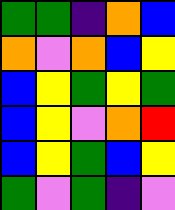[["green", "green", "indigo", "orange", "blue"], ["orange", "violet", "orange", "blue", "yellow"], ["blue", "yellow", "green", "yellow", "green"], ["blue", "yellow", "violet", "orange", "red"], ["blue", "yellow", "green", "blue", "yellow"], ["green", "violet", "green", "indigo", "violet"]]